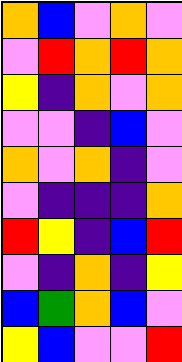[["orange", "blue", "violet", "orange", "violet"], ["violet", "red", "orange", "red", "orange"], ["yellow", "indigo", "orange", "violet", "orange"], ["violet", "violet", "indigo", "blue", "violet"], ["orange", "violet", "orange", "indigo", "violet"], ["violet", "indigo", "indigo", "indigo", "orange"], ["red", "yellow", "indigo", "blue", "red"], ["violet", "indigo", "orange", "indigo", "yellow"], ["blue", "green", "orange", "blue", "violet"], ["yellow", "blue", "violet", "violet", "red"]]